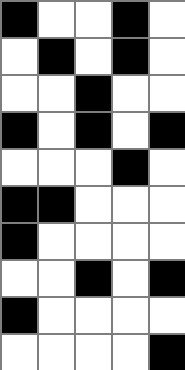[["black", "white", "white", "black", "white"], ["white", "black", "white", "black", "white"], ["white", "white", "black", "white", "white"], ["black", "white", "black", "white", "black"], ["white", "white", "white", "black", "white"], ["black", "black", "white", "white", "white"], ["black", "white", "white", "white", "white"], ["white", "white", "black", "white", "black"], ["black", "white", "white", "white", "white"], ["white", "white", "white", "white", "black"]]